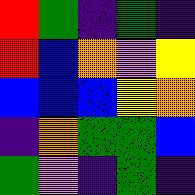[["red", "green", "indigo", "green", "indigo"], ["red", "blue", "orange", "violet", "yellow"], ["blue", "blue", "blue", "yellow", "orange"], ["indigo", "orange", "green", "green", "blue"], ["green", "violet", "indigo", "green", "indigo"]]